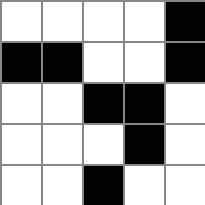[["white", "white", "white", "white", "black"], ["black", "black", "white", "white", "black"], ["white", "white", "black", "black", "white"], ["white", "white", "white", "black", "white"], ["white", "white", "black", "white", "white"]]